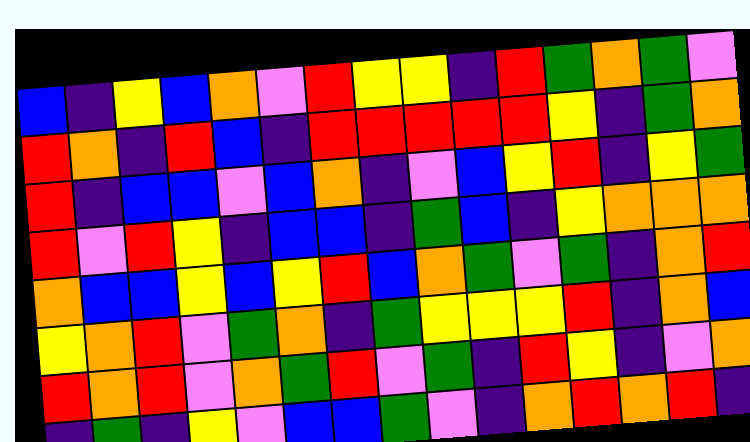[["blue", "indigo", "yellow", "blue", "orange", "violet", "red", "yellow", "yellow", "indigo", "red", "green", "orange", "green", "violet"], ["red", "orange", "indigo", "red", "blue", "indigo", "red", "red", "red", "red", "red", "yellow", "indigo", "green", "orange"], ["red", "indigo", "blue", "blue", "violet", "blue", "orange", "indigo", "violet", "blue", "yellow", "red", "indigo", "yellow", "green"], ["red", "violet", "red", "yellow", "indigo", "blue", "blue", "indigo", "green", "blue", "indigo", "yellow", "orange", "orange", "orange"], ["orange", "blue", "blue", "yellow", "blue", "yellow", "red", "blue", "orange", "green", "violet", "green", "indigo", "orange", "red"], ["yellow", "orange", "red", "violet", "green", "orange", "indigo", "green", "yellow", "yellow", "yellow", "red", "indigo", "orange", "blue"], ["red", "orange", "red", "violet", "orange", "green", "red", "violet", "green", "indigo", "red", "yellow", "indigo", "violet", "orange"], ["indigo", "green", "indigo", "yellow", "violet", "blue", "blue", "green", "violet", "indigo", "orange", "red", "orange", "red", "indigo"]]